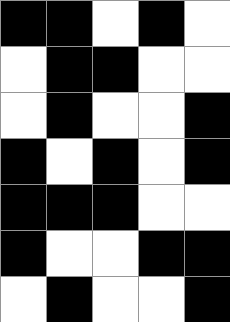[["black", "black", "white", "black", "white"], ["white", "black", "black", "white", "white"], ["white", "black", "white", "white", "black"], ["black", "white", "black", "white", "black"], ["black", "black", "black", "white", "white"], ["black", "white", "white", "black", "black"], ["white", "black", "white", "white", "black"]]